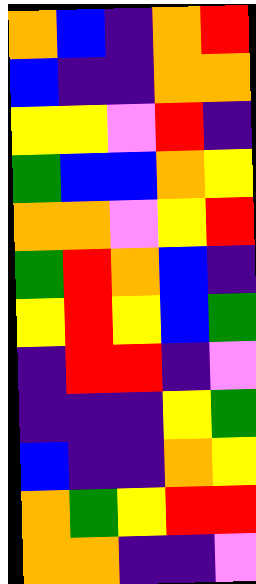[["orange", "blue", "indigo", "orange", "red"], ["blue", "indigo", "indigo", "orange", "orange"], ["yellow", "yellow", "violet", "red", "indigo"], ["green", "blue", "blue", "orange", "yellow"], ["orange", "orange", "violet", "yellow", "red"], ["green", "red", "orange", "blue", "indigo"], ["yellow", "red", "yellow", "blue", "green"], ["indigo", "red", "red", "indigo", "violet"], ["indigo", "indigo", "indigo", "yellow", "green"], ["blue", "indigo", "indigo", "orange", "yellow"], ["orange", "green", "yellow", "red", "red"], ["orange", "orange", "indigo", "indigo", "violet"]]